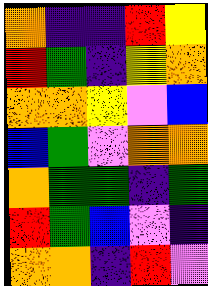[["orange", "indigo", "indigo", "red", "yellow"], ["red", "green", "indigo", "yellow", "orange"], ["orange", "orange", "yellow", "violet", "blue"], ["blue", "green", "violet", "orange", "orange"], ["orange", "green", "green", "indigo", "green"], ["red", "green", "blue", "violet", "indigo"], ["orange", "orange", "indigo", "red", "violet"]]